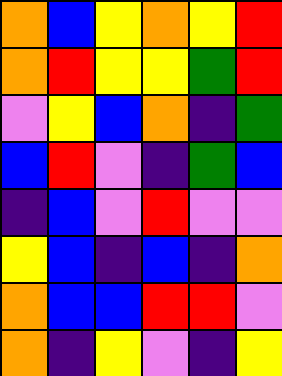[["orange", "blue", "yellow", "orange", "yellow", "red"], ["orange", "red", "yellow", "yellow", "green", "red"], ["violet", "yellow", "blue", "orange", "indigo", "green"], ["blue", "red", "violet", "indigo", "green", "blue"], ["indigo", "blue", "violet", "red", "violet", "violet"], ["yellow", "blue", "indigo", "blue", "indigo", "orange"], ["orange", "blue", "blue", "red", "red", "violet"], ["orange", "indigo", "yellow", "violet", "indigo", "yellow"]]